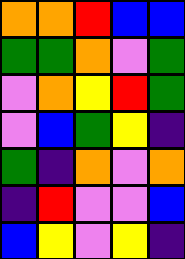[["orange", "orange", "red", "blue", "blue"], ["green", "green", "orange", "violet", "green"], ["violet", "orange", "yellow", "red", "green"], ["violet", "blue", "green", "yellow", "indigo"], ["green", "indigo", "orange", "violet", "orange"], ["indigo", "red", "violet", "violet", "blue"], ["blue", "yellow", "violet", "yellow", "indigo"]]